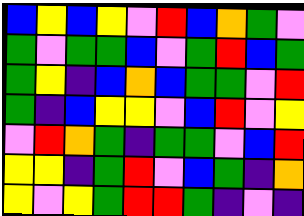[["blue", "yellow", "blue", "yellow", "violet", "red", "blue", "orange", "green", "violet"], ["green", "violet", "green", "green", "blue", "violet", "green", "red", "blue", "green"], ["green", "yellow", "indigo", "blue", "orange", "blue", "green", "green", "violet", "red"], ["green", "indigo", "blue", "yellow", "yellow", "violet", "blue", "red", "violet", "yellow"], ["violet", "red", "orange", "green", "indigo", "green", "green", "violet", "blue", "red"], ["yellow", "yellow", "indigo", "green", "red", "violet", "blue", "green", "indigo", "orange"], ["yellow", "violet", "yellow", "green", "red", "red", "green", "indigo", "violet", "indigo"]]